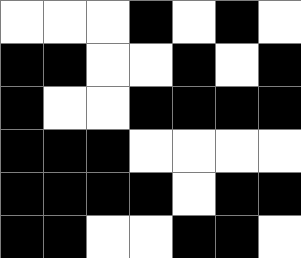[["white", "white", "white", "black", "white", "black", "white"], ["black", "black", "white", "white", "black", "white", "black"], ["black", "white", "white", "black", "black", "black", "black"], ["black", "black", "black", "white", "white", "white", "white"], ["black", "black", "black", "black", "white", "black", "black"], ["black", "black", "white", "white", "black", "black", "white"]]